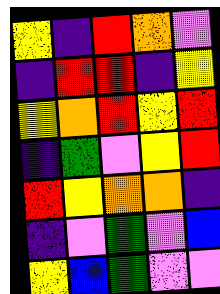[["yellow", "indigo", "red", "orange", "violet"], ["indigo", "red", "red", "indigo", "yellow"], ["yellow", "orange", "red", "yellow", "red"], ["indigo", "green", "violet", "yellow", "red"], ["red", "yellow", "orange", "orange", "indigo"], ["indigo", "violet", "green", "violet", "blue"], ["yellow", "blue", "green", "violet", "violet"]]